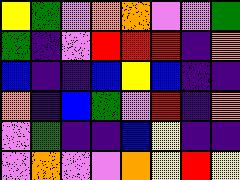[["yellow", "green", "violet", "orange", "orange", "violet", "violet", "green"], ["green", "indigo", "violet", "red", "red", "red", "indigo", "orange"], ["blue", "indigo", "indigo", "blue", "yellow", "blue", "indigo", "indigo"], ["orange", "indigo", "blue", "green", "violet", "red", "indigo", "orange"], ["violet", "green", "indigo", "indigo", "blue", "yellow", "indigo", "indigo"], ["violet", "orange", "violet", "violet", "orange", "yellow", "red", "yellow"]]